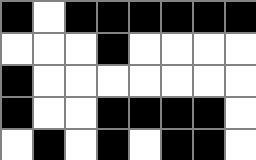[["black", "white", "black", "black", "black", "black", "black", "black"], ["white", "white", "white", "black", "white", "white", "white", "white"], ["black", "white", "white", "white", "white", "white", "white", "white"], ["black", "white", "white", "black", "black", "black", "black", "white"], ["white", "black", "white", "black", "white", "black", "black", "white"]]